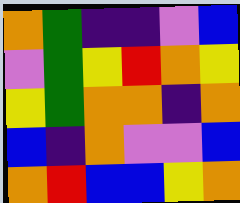[["orange", "green", "indigo", "indigo", "violet", "blue"], ["violet", "green", "yellow", "red", "orange", "yellow"], ["yellow", "green", "orange", "orange", "indigo", "orange"], ["blue", "indigo", "orange", "violet", "violet", "blue"], ["orange", "red", "blue", "blue", "yellow", "orange"]]